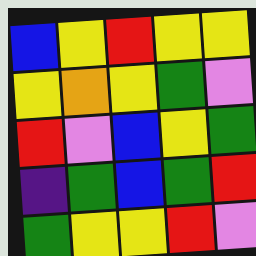[["blue", "yellow", "red", "yellow", "yellow"], ["yellow", "orange", "yellow", "green", "violet"], ["red", "violet", "blue", "yellow", "green"], ["indigo", "green", "blue", "green", "red"], ["green", "yellow", "yellow", "red", "violet"]]